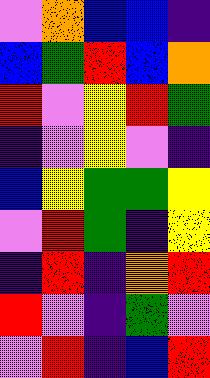[["violet", "orange", "blue", "blue", "indigo"], ["blue", "green", "red", "blue", "orange"], ["red", "violet", "yellow", "red", "green"], ["indigo", "violet", "yellow", "violet", "indigo"], ["blue", "yellow", "green", "green", "yellow"], ["violet", "red", "green", "indigo", "yellow"], ["indigo", "red", "indigo", "orange", "red"], ["red", "violet", "indigo", "green", "violet"], ["violet", "red", "indigo", "blue", "red"]]